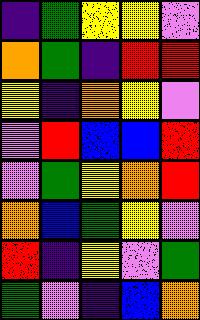[["indigo", "green", "yellow", "yellow", "violet"], ["orange", "green", "indigo", "red", "red"], ["yellow", "indigo", "orange", "yellow", "violet"], ["violet", "red", "blue", "blue", "red"], ["violet", "green", "yellow", "orange", "red"], ["orange", "blue", "green", "yellow", "violet"], ["red", "indigo", "yellow", "violet", "green"], ["green", "violet", "indigo", "blue", "orange"]]